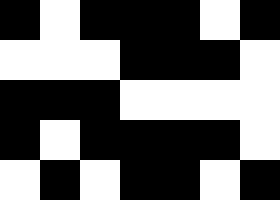[["black", "white", "black", "black", "black", "white", "black"], ["white", "white", "white", "black", "black", "black", "white"], ["black", "black", "black", "white", "white", "white", "white"], ["black", "white", "black", "black", "black", "black", "white"], ["white", "black", "white", "black", "black", "white", "black"]]